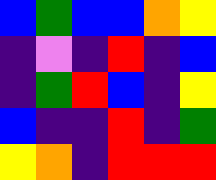[["blue", "green", "blue", "blue", "orange", "yellow"], ["indigo", "violet", "indigo", "red", "indigo", "blue"], ["indigo", "green", "red", "blue", "indigo", "yellow"], ["blue", "indigo", "indigo", "red", "indigo", "green"], ["yellow", "orange", "indigo", "red", "red", "red"]]